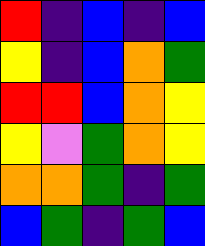[["red", "indigo", "blue", "indigo", "blue"], ["yellow", "indigo", "blue", "orange", "green"], ["red", "red", "blue", "orange", "yellow"], ["yellow", "violet", "green", "orange", "yellow"], ["orange", "orange", "green", "indigo", "green"], ["blue", "green", "indigo", "green", "blue"]]